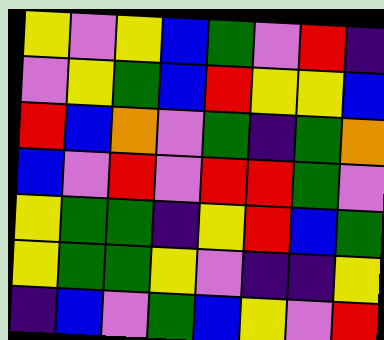[["yellow", "violet", "yellow", "blue", "green", "violet", "red", "indigo"], ["violet", "yellow", "green", "blue", "red", "yellow", "yellow", "blue"], ["red", "blue", "orange", "violet", "green", "indigo", "green", "orange"], ["blue", "violet", "red", "violet", "red", "red", "green", "violet"], ["yellow", "green", "green", "indigo", "yellow", "red", "blue", "green"], ["yellow", "green", "green", "yellow", "violet", "indigo", "indigo", "yellow"], ["indigo", "blue", "violet", "green", "blue", "yellow", "violet", "red"]]